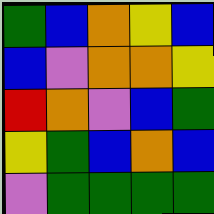[["green", "blue", "orange", "yellow", "blue"], ["blue", "violet", "orange", "orange", "yellow"], ["red", "orange", "violet", "blue", "green"], ["yellow", "green", "blue", "orange", "blue"], ["violet", "green", "green", "green", "green"]]